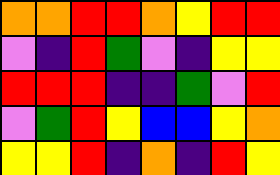[["orange", "orange", "red", "red", "orange", "yellow", "red", "red"], ["violet", "indigo", "red", "green", "violet", "indigo", "yellow", "yellow"], ["red", "red", "red", "indigo", "indigo", "green", "violet", "red"], ["violet", "green", "red", "yellow", "blue", "blue", "yellow", "orange"], ["yellow", "yellow", "red", "indigo", "orange", "indigo", "red", "yellow"]]